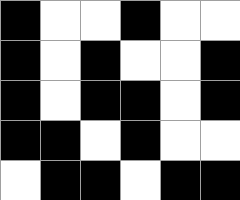[["black", "white", "white", "black", "white", "white"], ["black", "white", "black", "white", "white", "black"], ["black", "white", "black", "black", "white", "black"], ["black", "black", "white", "black", "white", "white"], ["white", "black", "black", "white", "black", "black"]]